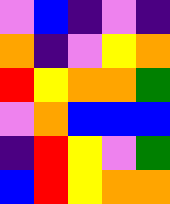[["violet", "blue", "indigo", "violet", "indigo"], ["orange", "indigo", "violet", "yellow", "orange"], ["red", "yellow", "orange", "orange", "green"], ["violet", "orange", "blue", "blue", "blue"], ["indigo", "red", "yellow", "violet", "green"], ["blue", "red", "yellow", "orange", "orange"]]